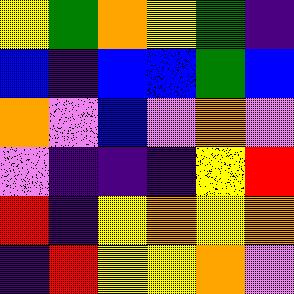[["yellow", "green", "orange", "yellow", "green", "indigo"], ["blue", "indigo", "blue", "blue", "green", "blue"], ["orange", "violet", "blue", "violet", "orange", "violet"], ["violet", "indigo", "indigo", "indigo", "yellow", "red"], ["red", "indigo", "yellow", "orange", "yellow", "orange"], ["indigo", "red", "yellow", "yellow", "orange", "violet"]]